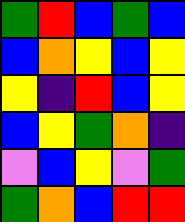[["green", "red", "blue", "green", "blue"], ["blue", "orange", "yellow", "blue", "yellow"], ["yellow", "indigo", "red", "blue", "yellow"], ["blue", "yellow", "green", "orange", "indigo"], ["violet", "blue", "yellow", "violet", "green"], ["green", "orange", "blue", "red", "red"]]